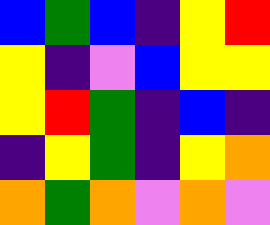[["blue", "green", "blue", "indigo", "yellow", "red"], ["yellow", "indigo", "violet", "blue", "yellow", "yellow"], ["yellow", "red", "green", "indigo", "blue", "indigo"], ["indigo", "yellow", "green", "indigo", "yellow", "orange"], ["orange", "green", "orange", "violet", "orange", "violet"]]